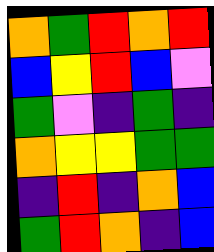[["orange", "green", "red", "orange", "red"], ["blue", "yellow", "red", "blue", "violet"], ["green", "violet", "indigo", "green", "indigo"], ["orange", "yellow", "yellow", "green", "green"], ["indigo", "red", "indigo", "orange", "blue"], ["green", "red", "orange", "indigo", "blue"]]